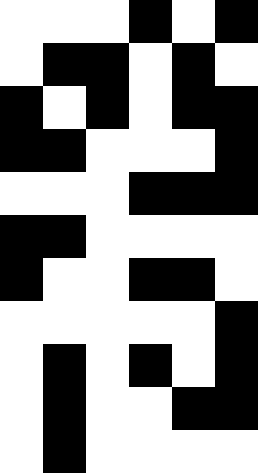[["white", "white", "white", "black", "white", "black"], ["white", "black", "black", "white", "black", "white"], ["black", "white", "black", "white", "black", "black"], ["black", "black", "white", "white", "white", "black"], ["white", "white", "white", "black", "black", "black"], ["black", "black", "white", "white", "white", "white"], ["black", "white", "white", "black", "black", "white"], ["white", "white", "white", "white", "white", "black"], ["white", "black", "white", "black", "white", "black"], ["white", "black", "white", "white", "black", "black"], ["white", "black", "white", "white", "white", "white"]]